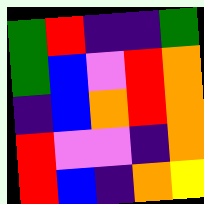[["green", "red", "indigo", "indigo", "green"], ["green", "blue", "violet", "red", "orange"], ["indigo", "blue", "orange", "red", "orange"], ["red", "violet", "violet", "indigo", "orange"], ["red", "blue", "indigo", "orange", "yellow"]]